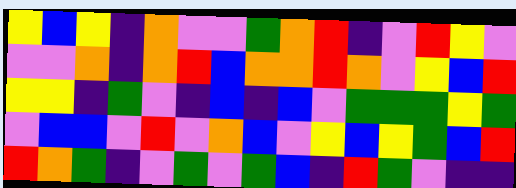[["yellow", "blue", "yellow", "indigo", "orange", "violet", "violet", "green", "orange", "red", "indigo", "violet", "red", "yellow", "violet"], ["violet", "violet", "orange", "indigo", "orange", "red", "blue", "orange", "orange", "red", "orange", "violet", "yellow", "blue", "red"], ["yellow", "yellow", "indigo", "green", "violet", "indigo", "blue", "indigo", "blue", "violet", "green", "green", "green", "yellow", "green"], ["violet", "blue", "blue", "violet", "red", "violet", "orange", "blue", "violet", "yellow", "blue", "yellow", "green", "blue", "red"], ["red", "orange", "green", "indigo", "violet", "green", "violet", "green", "blue", "indigo", "red", "green", "violet", "indigo", "indigo"]]